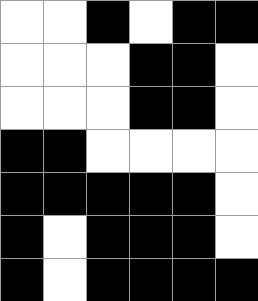[["white", "white", "black", "white", "black", "black"], ["white", "white", "white", "black", "black", "white"], ["white", "white", "white", "black", "black", "white"], ["black", "black", "white", "white", "white", "white"], ["black", "black", "black", "black", "black", "white"], ["black", "white", "black", "black", "black", "white"], ["black", "white", "black", "black", "black", "black"]]